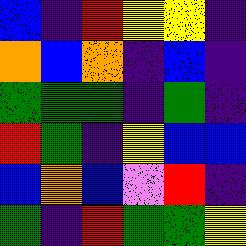[["blue", "indigo", "red", "yellow", "yellow", "indigo"], ["orange", "blue", "orange", "indigo", "blue", "indigo"], ["green", "green", "green", "indigo", "green", "indigo"], ["red", "green", "indigo", "yellow", "blue", "blue"], ["blue", "orange", "blue", "violet", "red", "indigo"], ["green", "indigo", "red", "green", "green", "yellow"]]